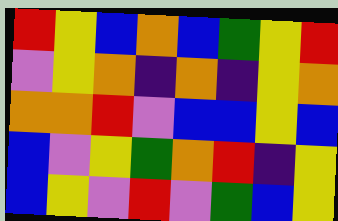[["red", "yellow", "blue", "orange", "blue", "green", "yellow", "red"], ["violet", "yellow", "orange", "indigo", "orange", "indigo", "yellow", "orange"], ["orange", "orange", "red", "violet", "blue", "blue", "yellow", "blue"], ["blue", "violet", "yellow", "green", "orange", "red", "indigo", "yellow"], ["blue", "yellow", "violet", "red", "violet", "green", "blue", "yellow"]]